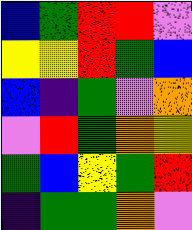[["blue", "green", "red", "red", "violet"], ["yellow", "yellow", "red", "green", "blue"], ["blue", "indigo", "green", "violet", "orange"], ["violet", "red", "green", "orange", "yellow"], ["green", "blue", "yellow", "green", "red"], ["indigo", "green", "green", "orange", "violet"]]